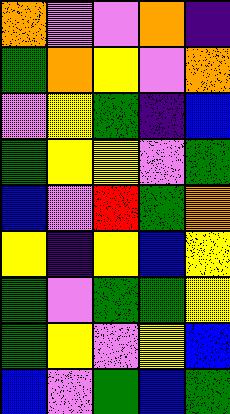[["orange", "violet", "violet", "orange", "indigo"], ["green", "orange", "yellow", "violet", "orange"], ["violet", "yellow", "green", "indigo", "blue"], ["green", "yellow", "yellow", "violet", "green"], ["blue", "violet", "red", "green", "orange"], ["yellow", "indigo", "yellow", "blue", "yellow"], ["green", "violet", "green", "green", "yellow"], ["green", "yellow", "violet", "yellow", "blue"], ["blue", "violet", "green", "blue", "green"]]